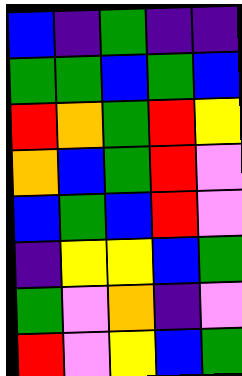[["blue", "indigo", "green", "indigo", "indigo"], ["green", "green", "blue", "green", "blue"], ["red", "orange", "green", "red", "yellow"], ["orange", "blue", "green", "red", "violet"], ["blue", "green", "blue", "red", "violet"], ["indigo", "yellow", "yellow", "blue", "green"], ["green", "violet", "orange", "indigo", "violet"], ["red", "violet", "yellow", "blue", "green"]]